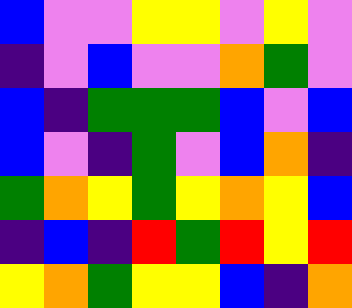[["blue", "violet", "violet", "yellow", "yellow", "violet", "yellow", "violet"], ["indigo", "violet", "blue", "violet", "violet", "orange", "green", "violet"], ["blue", "indigo", "green", "green", "green", "blue", "violet", "blue"], ["blue", "violet", "indigo", "green", "violet", "blue", "orange", "indigo"], ["green", "orange", "yellow", "green", "yellow", "orange", "yellow", "blue"], ["indigo", "blue", "indigo", "red", "green", "red", "yellow", "red"], ["yellow", "orange", "green", "yellow", "yellow", "blue", "indigo", "orange"]]